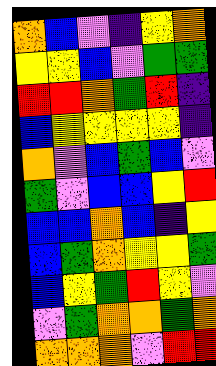[["orange", "blue", "violet", "indigo", "yellow", "orange"], ["yellow", "yellow", "blue", "violet", "green", "green"], ["red", "red", "orange", "green", "red", "indigo"], ["blue", "yellow", "yellow", "yellow", "yellow", "indigo"], ["orange", "violet", "blue", "green", "blue", "violet"], ["green", "violet", "blue", "blue", "yellow", "red"], ["blue", "blue", "orange", "blue", "indigo", "yellow"], ["blue", "green", "orange", "yellow", "yellow", "green"], ["blue", "yellow", "green", "red", "yellow", "violet"], ["violet", "green", "orange", "orange", "green", "orange"], ["orange", "orange", "orange", "violet", "red", "red"]]